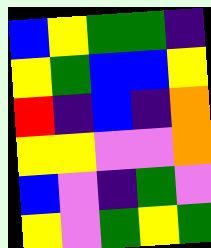[["blue", "yellow", "green", "green", "indigo"], ["yellow", "green", "blue", "blue", "yellow"], ["red", "indigo", "blue", "indigo", "orange"], ["yellow", "yellow", "violet", "violet", "orange"], ["blue", "violet", "indigo", "green", "violet"], ["yellow", "violet", "green", "yellow", "green"]]